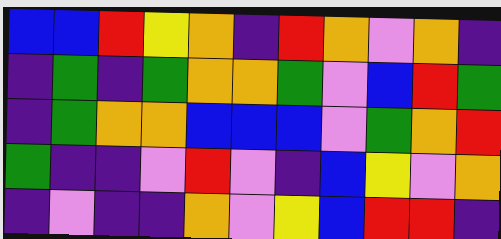[["blue", "blue", "red", "yellow", "orange", "indigo", "red", "orange", "violet", "orange", "indigo"], ["indigo", "green", "indigo", "green", "orange", "orange", "green", "violet", "blue", "red", "green"], ["indigo", "green", "orange", "orange", "blue", "blue", "blue", "violet", "green", "orange", "red"], ["green", "indigo", "indigo", "violet", "red", "violet", "indigo", "blue", "yellow", "violet", "orange"], ["indigo", "violet", "indigo", "indigo", "orange", "violet", "yellow", "blue", "red", "red", "indigo"]]